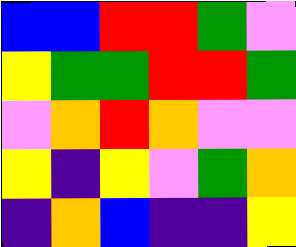[["blue", "blue", "red", "red", "green", "violet"], ["yellow", "green", "green", "red", "red", "green"], ["violet", "orange", "red", "orange", "violet", "violet"], ["yellow", "indigo", "yellow", "violet", "green", "orange"], ["indigo", "orange", "blue", "indigo", "indigo", "yellow"]]